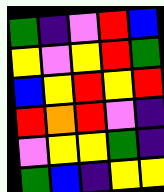[["green", "indigo", "violet", "red", "blue"], ["yellow", "violet", "yellow", "red", "green"], ["blue", "yellow", "red", "yellow", "red"], ["red", "orange", "red", "violet", "indigo"], ["violet", "yellow", "yellow", "green", "indigo"], ["green", "blue", "indigo", "yellow", "yellow"]]